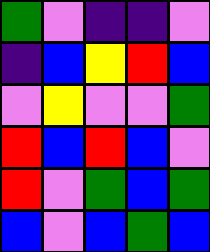[["green", "violet", "indigo", "indigo", "violet"], ["indigo", "blue", "yellow", "red", "blue"], ["violet", "yellow", "violet", "violet", "green"], ["red", "blue", "red", "blue", "violet"], ["red", "violet", "green", "blue", "green"], ["blue", "violet", "blue", "green", "blue"]]